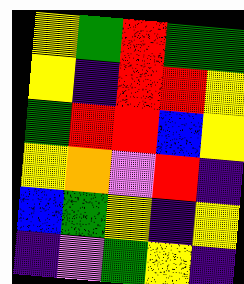[["yellow", "green", "red", "green", "green"], ["yellow", "indigo", "red", "red", "yellow"], ["green", "red", "red", "blue", "yellow"], ["yellow", "orange", "violet", "red", "indigo"], ["blue", "green", "yellow", "indigo", "yellow"], ["indigo", "violet", "green", "yellow", "indigo"]]